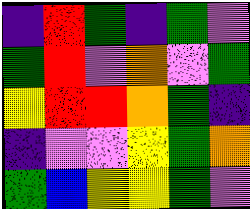[["indigo", "red", "green", "indigo", "green", "violet"], ["green", "red", "violet", "orange", "violet", "green"], ["yellow", "red", "red", "orange", "green", "indigo"], ["indigo", "violet", "violet", "yellow", "green", "orange"], ["green", "blue", "yellow", "yellow", "green", "violet"]]